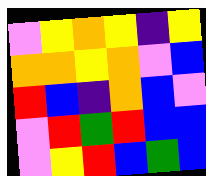[["violet", "yellow", "orange", "yellow", "indigo", "yellow"], ["orange", "orange", "yellow", "orange", "violet", "blue"], ["red", "blue", "indigo", "orange", "blue", "violet"], ["violet", "red", "green", "red", "blue", "blue"], ["violet", "yellow", "red", "blue", "green", "blue"]]